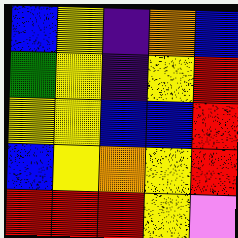[["blue", "yellow", "indigo", "orange", "blue"], ["green", "yellow", "indigo", "yellow", "red"], ["yellow", "yellow", "blue", "blue", "red"], ["blue", "yellow", "orange", "yellow", "red"], ["red", "red", "red", "yellow", "violet"]]